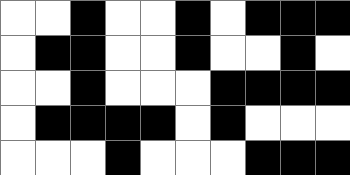[["white", "white", "black", "white", "white", "black", "white", "black", "black", "black"], ["white", "black", "black", "white", "white", "black", "white", "white", "black", "white"], ["white", "white", "black", "white", "white", "white", "black", "black", "black", "black"], ["white", "black", "black", "black", "black", "white", "black", "white", "white", "white"], ["white", "white", "white", "black", "white", "white", "white", "black", "black", "black"]]